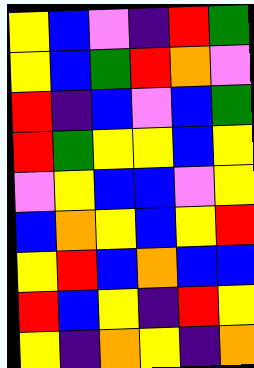[["yellow", "blue", "violet", "indigo", "red", "green"], ["yellow", "blue", "green", "red", "orange", "violet"], ["red", "indigo", "blue", "violet", "blue", "green"], ["red", "green", "yellow", "yellow", "blue", "yellow"], ["violet", "yellow", "blue", "blue", "violet", "yellow"], ["blue", "orange", "yellow", "blue", "yellow", "red"], ["yellow", "red", "blue", "orange", "blue", "blue"], ["red", "blue", "yellow", "indigo", "red", "yellow"], ["yellow", "indigo", "orange", "yellow", "indigo", "orange"]]